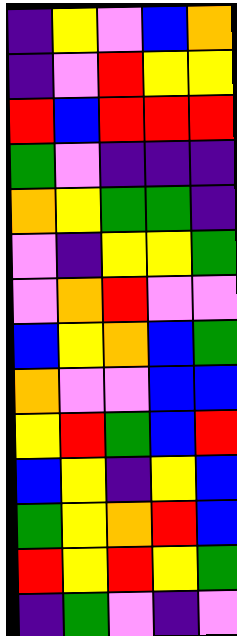[["indigo", "yellow", "violet", "blue", "orange"], ["indigo", "violet", "red", "yellow", "yellow"], ["red", "blue", "red", "red", "red"], ["green", "violet", "indigo", "indigo", "indigo"], ["orange", "yellow", "green", "green", "indigo"], ["violet", "indigo", "yellow", "yellow", "green"], ["violet", "orange", "red", "violet", "violet"], ["blue", "yellow", "orange", "blue", "green"], ["orange", "violet", "violet", "blue", "blue"], ["yellow", "red", "green", "blue", "red"], ["blue", "yellow", "indigo", "yellow", "blue"], ["green", "yellow", "orange", "red", "blue"], ["red", "yellow", "red", "yellow", "green"], ["indigo", "green", "violet", "indigo", "violet"]]